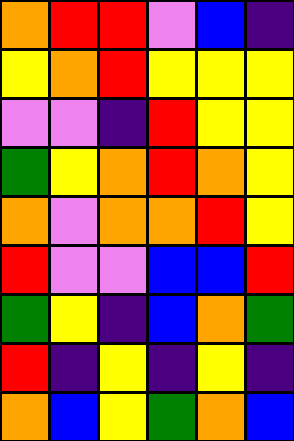[["orange", "red", "red", "violet", "blue", "indigo"], ["yellow", "orange", "red", "yellow", "yellow", "yellow"], ["violet", "violet", "indigo", "red", "yellow", "yellow"], ["green", "yellow", "orange", "red", "orange", "yellow"], ["orange", "violet", "orange", "orange", "red", "yellow"], ["red", "violet", "violet", "blue", "blue", "red"], ["green", "yellow", "indigo", "blue", "orange", "green"], ["red", "indigo", "yellow", "indigo", "yellow", "indigo"], ["orange", "blue", "yellow", "green", "orange", "blue"]]